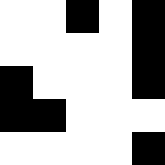[["white", "white", "black", "white", "black"], ["white", "white", "white", "white", "black"], ["black", "white", "white", "white", "black"], ["black", "black", "white", "white", "white"], ["white", "white", "white", "white", "black"]]